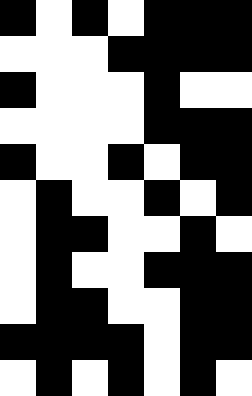[["black", "white", "black", "white", "black", "black", "black"], ["white", "white", "white", "black", "black", "black", "black"], ["black", "white", "white", "white", "black", "white", "white"], ["white", "white", "white", "white", "black", "black", "black"], ["black", "white", "white", "black", "white", "black", "black"], ["white", "black", "white", "white", "black", "white", "black"], ["white", "black", "black", "white", "white", "black", "white"], ["white", "black", "white", "white", "black", "black", "black"], ["white", "black", "black", "white", "white", "black", "black"], ["black", "black", "black", "black", "white", "black", "black"], ["white", "black", "white", "black", "white", "black", "white"]]